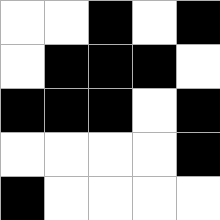[["white", "white", "black", "white", "black"], ["white", "black", "black", "black", "white"], ["black", "black", "black", "white", "black"], ["white", "white", "white", "white", "black"], ["black", "white", "white", "white", "white"]]